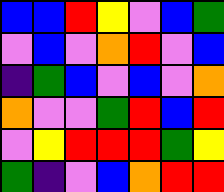[["blue", "blue", "red", "yellow", "violet", "blue", "green"], ["violet", "blue", "violet", "orange", "red", "violet", "blue"], ["indigo", "green", "blue", "violet", "blue", "violet", "orange"], ["orange", "violet", "violet", "green", "red", "blue", "red"], ["violet", "yellow", "red", "red", "red", "green", "yellow"], ["green", "indigo", "violet", "blue", "orange", "red", "red"]]